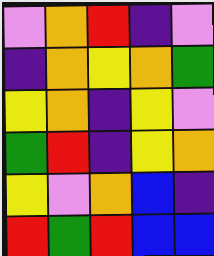[["violet", "orange", "red", "indigo", "violet"], ["indigo", "orange", "yellow", "orange", "green"], ["yellow", "orange", "indigo", "yellow", "violet"], ["green", "red", "indigo", "yellow", "orange"], ["yellow", "violet", "orange", "blue", "indigo"], ["red", "green", "red", "blue", "blue"]]